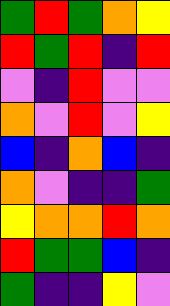[["green", "red", "green", "orange", "yellow"], ["red", "green", "red", "indigo", "red"], ["violet", "indigo", "red", "violet", "violet"], ["orange", "violet", "red", "violet", "yellow"], ["blue", "indigo", "orange", "blue", "indigo"], ["orange", "violet", "indigo", "indigo", "green"], ["yellow", "orange", "orange", "red", "orange"], ["red", "green", "green", "blue", "indigo"], ["green", "indigo", "indigo", "yellow", "violet"]]